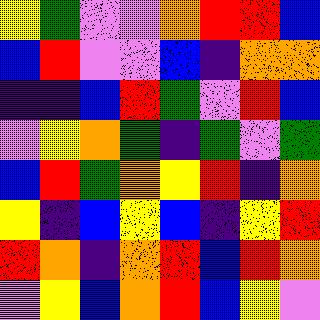[["yellow", "green", "violet", "violet", "orange", "red", "red", "blue"], ["blue", "red", "violet", "violet", "blue", "indigo", "orange", "orange"], ["indigo", "indigo", "blue", "red", "green", "violet", "red", "blue"], ["violet", "yellow", "orange", "green", "indigo", "green", "violet", "green"], ["blue", "red", "green", "orange", "yellow", "red", "indigo", "orange"], ["yellow", "indigo", "blue", "yellow", "blue", "indigo", "yellow", "red"], ["red", "orange", "indigo", "orange", "red", "blue", "red", "orange"], ["violet", "yellow", "blue", "orange", "red", "blue", "yellow", "violet"]]